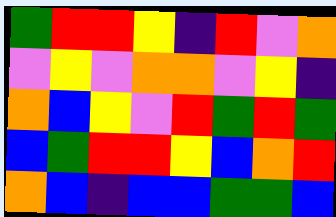[["green", "red", "red", "yellow", "indigo", "red", "violet", "orange"], ["violet", "yellow", "violet", "orange", "orange", "violet", "yellow", "indigo"], ["orange", "blue", "yellow", "violet", "red", "green", "red", "green"], ["blue", "green", "red", "red", "yellow", "blue", "orange", "red"], ["orange", "blue", "indigo", "blue", "blue", "green", "green", "blue"]]